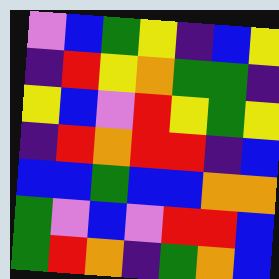[["violet", "blue", "green", "yellow", "indigo", "blue", "yellow"], ["indigo", "red", "yellow", "orange", "green", "green", "indigo"], ["yellow", "blue", "violet", "red", "yellow", "green", "yellow"], ["indigo", "red", "orange", "red", "red", "indigo", "blue"], ["blue", "blue", "green", "blue", "blue", "orange", "orange"], ["green", "violet", "blue", "violet", "red", "red", "blue"], ["green", "red", "orange", "indigo", "green", "orange", "blue"]]